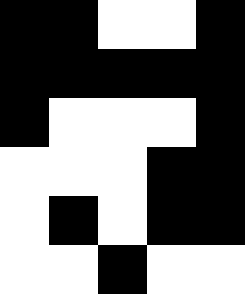[["black", "black", "white", "white", "black"], ["black", "black", "black", "black", "black"], ["black", "white", "white", "white", "black"], ["white", "white", "white", "black", "black"], ["white", "black", "white", "black", "black"], ["white", "white", "black", "white", "white"]]